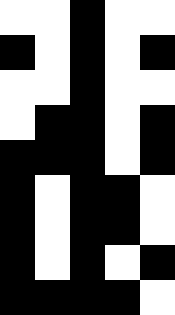[["white", "white", "black", "white", "white"], ["black", "white", "black", "white", "black"], ["white", "white", "black", "white", "white"], ["white", "black", "black", "white", "black"], ["black", "black", "black", "white", "black"], ["black", "white", "black", "black", "white"], ["black", "white", "black", "black", "white"], ["black", "white", "black", "white", "black"], ["black", "black", "black", "black", "white"]]